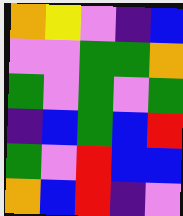[["orange", "yellow", "violet", "indigo", "blue"], ["violet", "violet", "green", "green", "orange"], ["green", "violet", "green", "violet", "green"], ["indigo", "blue", "green", "blue", "red"], ["green", "violet", "red", "blue", "blue"], ["orange", "blue", "red", "indigo", "violet"]]